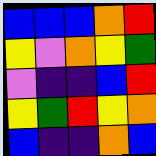[["blue", "blue", "blue", "orange", "red"], ["yellow", "violet", "orange", "yellow", "green"], ["violet", "indigo", "indigo", "blue", "red"], ["yellow", "green", "red", "yellow", "orange"], ["blue", "indigo", "indigo", "orange", "blue"]]